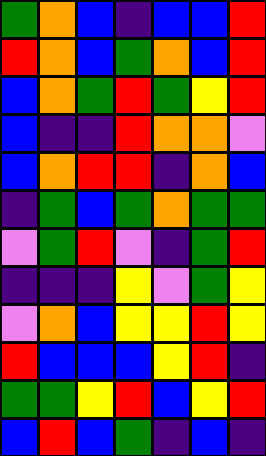[["green", "orange", "blue", "indigo", "blue", "blue", "red"], ["red", "orange", "blue", "green", "orange", "blue", "red"], ["blue", "orange", "green", "red", "green", "yellow", "red"], ["blue", "indigo", "indigo", "red", "orange", "orange", "violet"], ["blue", "orange", "red", "red", "indigo", "orange", "blue"], ["indigo", "green", "blue", "green", "orange", "green", "green"], ["violet", "green", "red", "violet", "indigo", "green", "red"], ["indigo", "indigo", "indigo", "yellow", "violet", "green", "yellow"], ["violet", "orange", "blue", "yellow", "yellow", "red", "yellow"], ["red", "blue", "blue", "blue", "yellow", "red", "indigo"], ["green", "green", "yellow", "red", "blue", "yellow", "red"], ["blue", "red", "blue", "green", "indigo", "blue", "indigo"]]